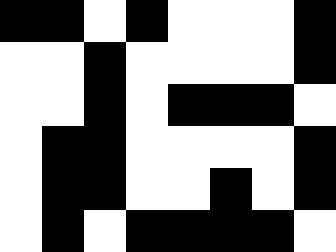[["black", "black", "white", "black", "white", "white", "white", "black"], ["white", "white", "black", "white", "white", "white", "white", "black"], ["white", "white", "black", "white", "black", "black", "black", "white"], ["white", "black", "black", "white", "white", "white", "white", "black"], ["white", "black", "black", "white", "white", "black", "white", "black"], ["white", "black", "white", "black", "black", "black", "black", "white"]]